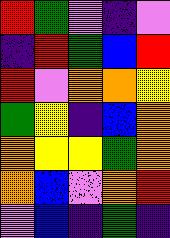[["red", "green", "violet", "indigo", "violet"], ["indigo", "red", "green", "blue", "red"], ["red", "violet", "orange", "orange", "yellow"], ["green", "yellow", "indigo", "blue", "orange"], ["orange", "yellow", "yellow", "green", "orange"], ["orange", "blue", "violet", "orange", "red"], ["violet", "blue", "indigo", "green", "indigo"]]